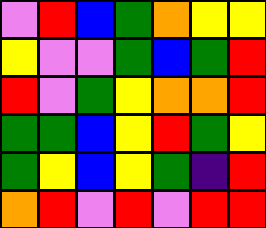[["violet", "red", "blue", "green", "orange", "yellow", "yellow"], ["yellow", "violet", "violet", "green", "blue", "green", "red"], ["red", "violet", "green", "yellow", "orange", "orange", "red"], ["green", "green", "blue", "yellow", "red", "green", "yellow"], ["green", "yellow", "blue", "yellow", "green", "indigo", "red"], ["orange", "red", "violet", "red", "violet", "red", "red"]]